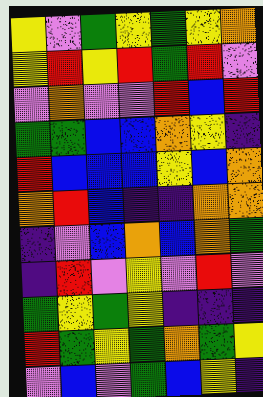[["yellow", "violet", "green", "yellow", "green", "yellow", "orange"], ["yellow", "red", "yellow", "red", "green", "red", "violet"], ["violet", "orange", "violet", "violet", "red", "blue", "red"], ["green", "green", "blue", "blue", "orange", "yellow", "indigo"], ["red", "blue", "blue", "blue", "yellow", "blue", "orange"], ["orange", "red", "blue", "indigo", "indigo", "orange", "orange"], ["indigo", "violet", "blue", "orange", "blue", "orange", "green"], ["indigo", "red", "violet", "yellow", "violet", "red", "violet"], ["green", "yellow", "green", "yellow", "indigo", "indigo", "indigo"], ["red", "green", "yellow", "green", "orange", "green", "yellow"], ["violet", "blue", "violet", "green", "blue", "yellow", "indigo"]]